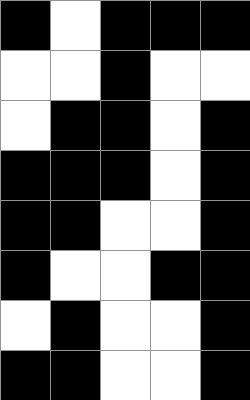[["black", "white", "black", "black", "black"], ["white", "white", "black", "white", "white"], ["white", "black", "black", "white", "black"], ["black", "black", "black", "white", "black"], ["black", "black", "white", "white", "black"], ["black", "white", "white", "black", "black"], ["white", "black", "white", "white", "black"], ["black", "black", "white", "white", "black"]]